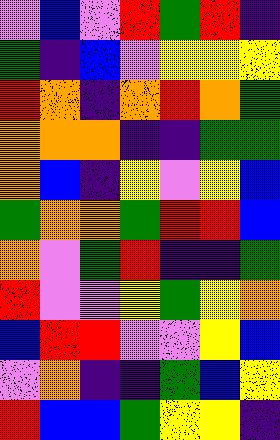[["violet", "blue", "violet", "red", "green", "red", "indigo"], ["green", "indigo", "blue", "violet", "yellow", "yellow", "yellow"], ["red", "orange", "indigo", "orange", "red", "orange", "green"], ["orange", "orange", "orange", "indigo", "indigo", "green", "green"], ["orange", "blue", "indigo", "yellow", "violet", "yellow", "blue"], ["green", "orange", "orange", "green", "red", "red", "blue"], ["orange", "violet", "green", "red", "indigo", "indigo", "green"], ["red", "violet", "violet", "yellow", "green", "yellow", "orange"], ["blue", "red", "red", "violet", "violet", "yellow", "blue"], ["violet", "orange", "indigo", "indigo", "green", "blue", "yellow"], ["red", "blue", "blue", "green", "yellow", "yellow", "indigo"]]